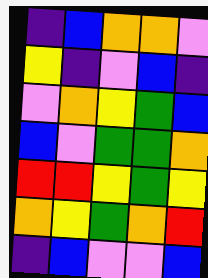[["indigo", "blue", "orange", "orange", "violet"], ["yellow", "indigo", "violet", "blue", "indigo"], ["violet", "orange", "yellow", "green", "blue"], ["blue", "violet", "green", "green", "orange"], ["red", "red", "yellow", "green", "yellow"], ["orange", "yellow", "green", "orange", "red"], ["indigo", "blue", "violet", "violet", "blue"]]